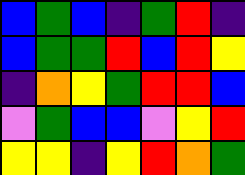[["blue", "green", "blue", "indigo", "green", "red", "indigo"], ["blue", "green", "green", "red", "blue", "red", "yellow"], ["indigo", "orange", "yellow", "green", "red", "red", "blue"], ["violet", "green", "blue", "blue", "violet", "yellow", "red"], ["yellow", "yellow", "indigo", "yellow", "red", "orange", "green"]]